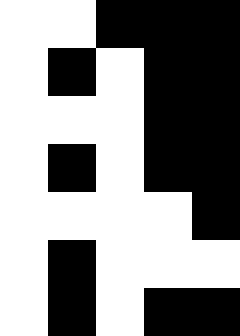[["white", "white", "black", "black", "black"], ["white", "black", "white", "black", "black"], ["white", "white", "white", "black", "black"], ["white", "black", "white", "black", "black"], ["white", "white", "white", "white", "black"], ["white", "black", "white", "white", "white"], ["white", "black", "white", "black", "black"]]